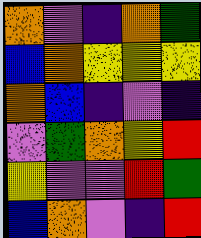[["orange", "violet", "indigo", "orange", "green"], ["blue", "orange", "yellow", "yellow", "yellow"], ["orange", "blue", "indigo", "violet", "indigo"], ["violet", "green", "orange", "yellow", "red"], ["yellow", "violet", "violet", "red", "green"], ["blue", "orange", "violet", "indigo", "red"]]